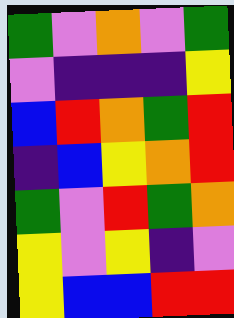[["green", "violet", "orange", "violet", "green"], ["violet", "indigo", "indigo", "indigo", "yellow"], ["blue", "red", "orange", "green", "red"], ["indigo", "blue", "yellow", "orange", "red"], ["green", "violet", "red", "green", "orange"], ["yellow", "violet", "yellow", "indigo", "violet"], ["yellow", "blue", "blue", "red", "red"]]